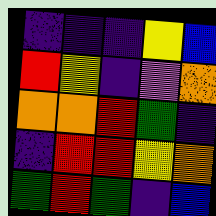[["indigo", "indigo", "indigo", "yellow", "blue"], ["red", "yellow", "indigo", "violet", "orange"], ["orange", "orange", "red", "green", "indigo"], ["indigo", "red", "red", "yellow", "orange"], ["green", "red", "green", "indigo", "blue"]]